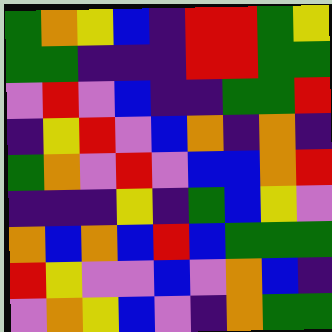[["green", "orange", "yellow", "blue", "indigo", "red", "red", "green", "yellow"], ["green", "green", "indigo", "indigo", "indigo", "red", "red", "green", "green"], ["violet", "red", "violet", "blue", "indigo", "indigo", "green", "green", "red"], ["indigo", "yellow", "red", "violet", "blue", "orange", "indigo", "orange", "indigo"], ["green", "orange", "violet", "red", "violet", "blue", "blue", "orange", "red"], ["indigo", "indigo", "indigo", "yellow", "indigo", "green", "blue", "yellow", "violet"], ["orange", "blue", "orange", "blue", "red", "blue", "green", "green", "green"], ["red", "yellow", "violet", "violet", "blue", "violet", "orange", "blue", "indigo"], ["violet", "orange", "yellow", "blue", "violet", "indigo", "orange", "green", "green"]]